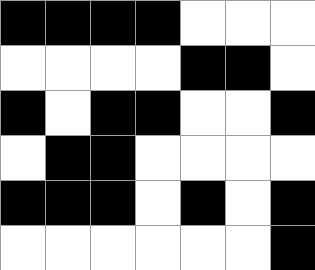[["black", "black", "black", "black", "white", "white", "white"], ["white", "white", "white", "white", "black", "black", "white"], ["black", "white", "black", "black", "white", "white", "black"], ["white", "black", "black", "white", "white", "white", "white"], ["black", "black", "black", "white", "black", "white", "black"], ["white", "white", "white", "white", "white", "white", "black"]]